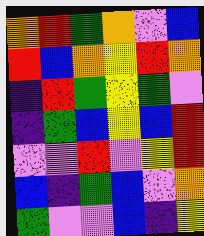[["orange", "red", "green", "orange", "violet", "blue"], ["red", "blue", "orange", "yellow", "red", "orange"], ["indigo", "red", "green", "yellow", "green", "violet"], ["indigo", "green", "blue", "yellow", "blue", "red"], ["violet", "violet", "red", "violet", "yellow", "red"], ["blue", "indigo", "green", "blue", "violet", "orange"], ["green", "violet", "violet", "blue", "indigo", "yellow"]]